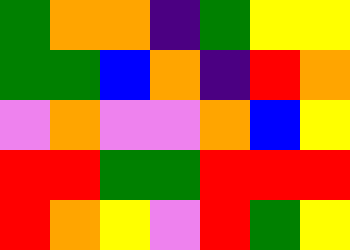[["green", "orange", "orange", "indigo", "green", "yellow", "yellow"], ["green", "green", "blue", "orange", "indigo", "red", "orange"], ["violet", "orange", "violet", "violet", "orange", "blue", "yellow"], ["red", "red", "green", "green", "red", "red", "red"], ["red", "orange", "yellow", "violet", "red", "green", "yellow"]]